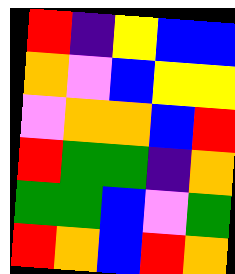[["red", "indigo", "yellow", "blue", "blue"], ["orange", "violet", "blue", "yellow", "yellow"], ["violet", "orange", "orange", "blue", "red"], ["red", "green", "green", "indigo", "orange"], ["green", "green", "blue", "violet", "green"], ["red", "orange", "blue", "red", "orange"]]